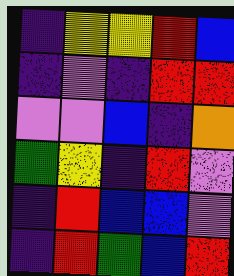[["indigo", "yellow", "yellow", "red", "blue"], ["indigo", "violet", "indigo", "red", "red"], ["violet", "violet", "blue", "indigo", "orange"], ["green", "yellow", "indigo", "red", "violet"], ["indigo", "red", "blue", "blue", "violet"], ["indigo", "red", "green", "blue", "red"]]